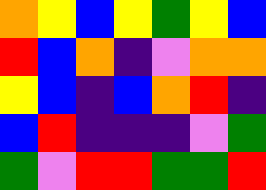[["orange", "yellow", "blue", "yellow", "green", "yellow", "blue"], ["red", "blue", "orange", "indigo", "violet", "orange", "orange"], ["yellow", "blue", "indigo", "blue", "orange", "red", "indigo"], ["blue", "red", "indigo", "indigo", "indigo", "violet", "green"], ["green", "violet", "red", "red", "green", "green", "red"]]